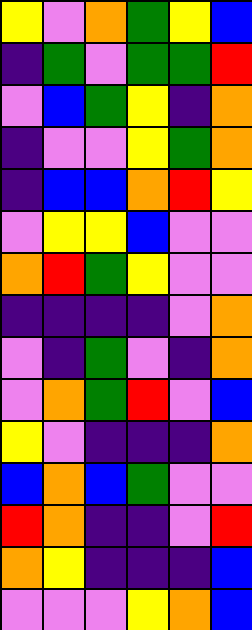[["yellow", "violet", "orange", "green", "yellow", "blue"], ["indigo", "green", "violet", "green", "green", "red"], ["violet", "blue", "green", "yellow", "indigo", "orange"], ["indigo", "violet", "violet", "yellow", "green", "orange"], ["indigo", "blue", "blue", "orange", "red", "yellow"], ["violet", "yellow", "yellow", "blue", "violet", "violet"], ["orange", "red", "green", "yellow", "violet", "violet"], ["indigo", "indigo", "indigo", "indigo", "violet", "orange"], ["violet", "indigo", "green", "violet", "indigo", "orange"], ["violet", "orange", "green", "red", "violet", "blue"], ["yellow", "violet", "indigo", "indigo", "indigo", "orange"], ["blue", "orange", "blue", "green", "violet", "violet"], ["red", "orange", "indigo", "indigo", "violet", "red"], ["orange", "yellow", "indigo", "indigo", "indigo", "blue"], ["violet", "violet", "violet", "yellow", "orange", "blue"]]